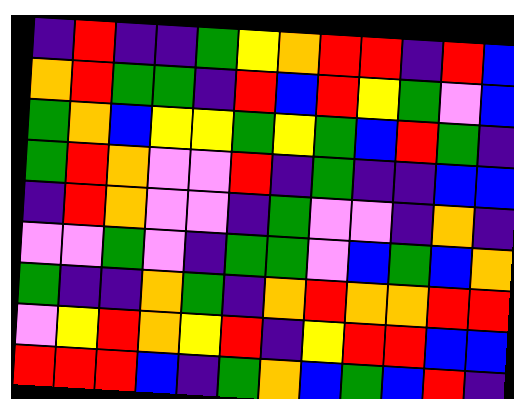[["indigo", "red", "indigo", "indigo", "green", "yellow", "orange", "red", "red", "indigo", "red", "blue"], ["orange", "red", "green", "green", "indigo", "red", "blue", "red", "yellow", "green", "violet", "blue"], ["green", "orange", "blue", "yellow", "yellow", "green", "yellow", "green", "blue", "red", "green", "indigo"], ["green", "red", "orange", "violet", "violet", "red", "indigo", "green", "indigo", "indigo", "blue", "blue"], ["indigo", "red", "orange", "violet", "violet", "indigo", "green", "violet", "violet", "indigo", "orange", "indigo"], ["violet", "violet", "green", "violet", "indigo", "green", "green", "violet", "blue", "green", "blue", "orange"], ["green", "indigo", "indigo", "orange", "green", "indigo", "orange", "red", "orange", "orange", "red", "red"], ["violet", "yellow", "red", "orange", "yellow", "red", "indigo", "yellow", "red", "red", "blue", "blue"], ["red", "red", "red", "blue", "indigo", "green", "orange", "blue", "green", "blue", "red", "indigo"]]